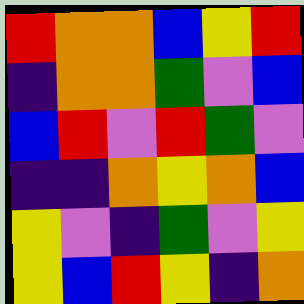[["red", "orange", "orange", "blue", "yellow", "red"], ["indigo", "orange", "orange", "green", "violet", "blue"], ["blue", "red", "violet", "red", "green", "violet"], ["indigo", "indigo", "orange", "yellow", "orange", "blue"], ["yellow", "violet", "indigo", "green", "violet", "yellow"], ["yellow", "blue", "red", "yellow", "indigo", "orange"]]